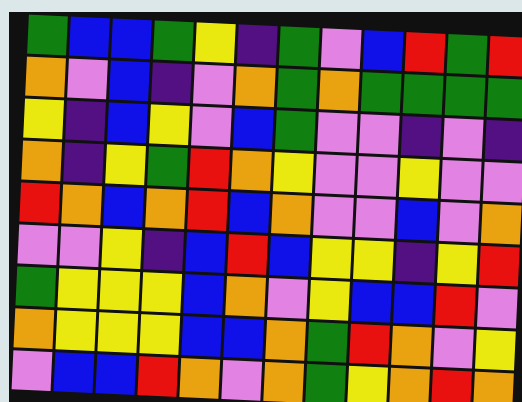[["green", "blue", "blue", "green", "yellow", "indigo", "green", "violet", "blue", "red", "green", "red"], ["orange", "violet", "blue", "indigo", "violet", "orange", "green", "orange", "green", "green", "green", "green"], ["yellow", "indigo", "blue", "yellow", "violet", "blue", "green", "violet", "violet", "indigo", "violet", "indigo"], ["orange", "indigo", "yellow", "green", "red", "orange", "yellow", "violet", "violet", "yellow", "violet", "violet"], ["red", "orange", "blue", "orange", "red", "blue", "orange", "violet", "violet", "blue", "violet", "orange"], ["violet", "violet", "yellow", "indigo", "blue", "red", "blue", "yellow", "yellow", "indigo", "yellow", "red"], ["green", "yellow", "yellow", "yellow", "blue", "orange", "violet", "yellow", "blue", "blue", "red", "violet"], ["orange", "yellow", "yellow", "yellow", "blue", "blue", "orange", "green", "red", "orange", "violet", "yellow"], ["violet", "blue", "blue", "red", "orange", "violet", "orange", "green", "yellow", "orange", "red", "orange"]]